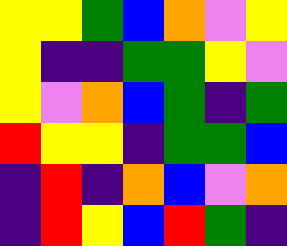[["yellow", "yellow", "green", "blue", "orange", "violet", "yellow"], ["yellow", "indigo", "indigo", "green", "green", "yellow", "violet"], ["yellow", "violet", "orange", "blue", "green", "indigo", "green"], ["red", "yellow", "yellow", "indigo", "green", "green", "blue"], ["indigo", "red", "indigo", "orange", "blue", "violet", "orange"], ["indigo", "red", "yellow", "blue", "red", "green", "indigo"]]